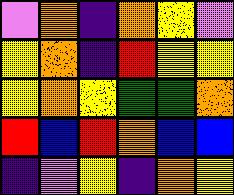[["violet", "orange", "indigo", "orange", "yellow", "violet"], ["yellow", "orange", "indigo", "red", "yellow", "yellow"], ["yellow", "orange", "yellow", "green", "green", "orange"], ["red", "blue", "red", "orange", "blue", "blue"], ["indigo", "violet", "yellow", "indigo", "orange", "yellow"]]